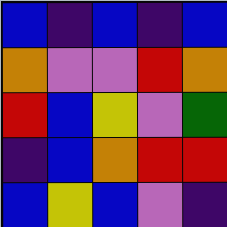[["blue", "indigo", "blue", "indigo", "blue"], ["orange", "violet", "violet", "red", "orange"], ["red", "blue", "yellow", "violet", "green"], ["indigo", "blue", "orange", "red", "red"], ["blue", "yellow", "blue", "violet", "indigo"]]